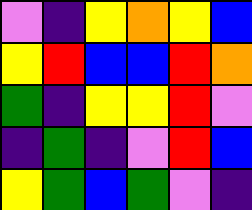[["violet", "indigo", "yellow", "orange", "yellow", "blue"], ["yellow", "red", "blue", "blue", "red", "orange"], ["green", "indigo", "yellow", "yellow", "red", "violet"], ["indigo", "green", "indigo", "violet", "red", "blue"], ["yellow", "green", "blue", "green", "violet", "indigo"]]